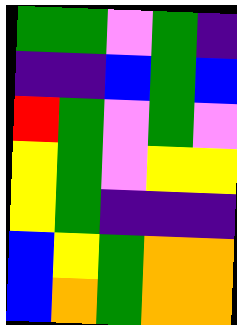[["green", "green", "violet", "green", "indigo"], ["indigo", "indigo", "blue", "green", "blue"], ["red", "green", "violet", "green", "violet"], ["yellow", "green", "violet", "yellow", "yellow"], ["yellow", "green", "indigo", "indigo", "indigo"], ["blue", "yellow", "green", "orange", "orange"], ["blue", "orange", "green", "orange", "orange"]]